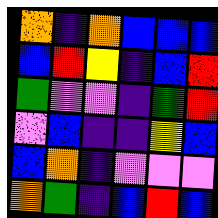[["orange", "indigo", "orange", "blue", "blue", "blue"], ["blue", "red", "yellow", "indigo", "blue", "red"], ["green", "violet", "violet", "indigo", "green", "red"], ["violet", "blue", "indigo", "indigo", "yellow", "blue"], ["blue", "orange", "indigo", "violet", "violet", "violet"], ["orange", "green", "indigo", "blue", "red", "blue"]]